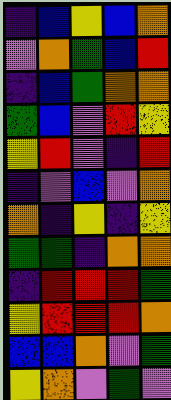[["indigo", "blue", "yellow", "blue", "orange"], ["violet", "orange", "green", "blue", "red"], ["indigo", "blue", "green", "orange", "orange"], ["green", "blue", "violet", "red", "yellow"], ["yellow", "red", "violet", "indigo", "red"], ["indigo", "violet", "blue", "violet", "orange"], ["orange", "indigo", "yellow", "indigo", "yellow"], ["green", "green", "indigo", "orange", "orange"], ["indigo", "red", "red", "red", "green"], ["yellow", "red", "red", "red", "orange"], ["blue", "blue", "orange", "violet", "green"], ["yellow", "orange", "violet", "green", "violet"]]